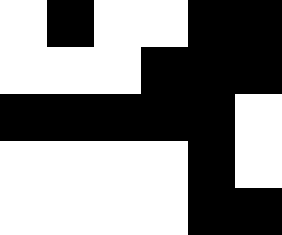[["white", "black", "white", "white", "black", "black"], ["white", "white", "white", "black", "black", "black"], ["black", "black", "black", "black", "black", "white"], ["white", "white", "white", "white", "black", "white"], ["white", "white", "white", "white", "black", "black"]]